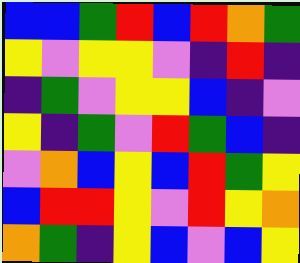[["blue", "blue", "green", "red", "blue", "red", "orange", "green"], ["yellow", "violet", "yellow", "yellow", "violet", "indigo", "red", "indigo"], ["indigo", "green", "violet", "yellow", "yellow", "blue", "indigo", "violet"], ["yellow", "indigo", "green", "violet", "red", "green", "blue", "indigo"], ["violet", "orange", "blue", "yellow", "blue", "red", "green", "yellow"], ["blue", "red", "red", "yellow", "violet", "red", "yellow", "orange"], ["orange", "green", "indigo", "yellow", "blue", "violet", "blue", "yellow"]]